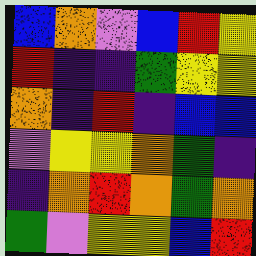[["blue", "orange", "violet", "blue", "red", "yellow"], ["red", "indigo", "indigo", "green", "yellow", "yellow"], ["orange", "indigo", "red", "indigo", "blue", "blue"], ["violet", "yellow", "yellow", "orange", "green", "indigo"], ["indigo", "orange", "red", "orange", "green", "orange"], ["green", "violet", "yellow", "yellow", "blue", "red"]]